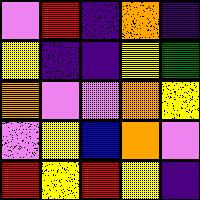[["violet", "red", "indigo", "orange", "indigo"], ["yellow", "indigo", "indigo", "yellow", "green"], ["orange", "violet", "violet", "orange", "yellow"], ["violet", "yellow", "blue", "orange", "violet"], ["red", "yellow", "red", "yellow", "indigo"]]